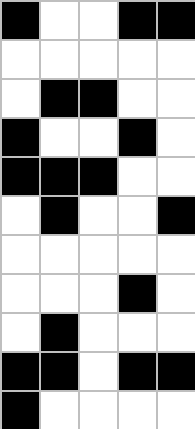[["black", "white", "white", "black", "black"], ["white", "white", "white", "white", "white"], ["white", "black", "black", "white", "white"], ["black", "white", "white", "black", "white"], ["black", "black", "black", "white", "white"], ["white", "black", "white", "white", "black"], ["white", "white", "white", "white", "white"], ["white", "white", "white", "black", "white"], ["white", "black", "white", "white", "white"], ["black", "black", "white", "black", "black"], ["black", "white", "white", "white", "white"]]